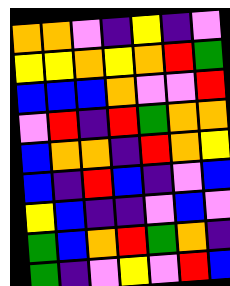[["orange", "orange", "violet", "indigo", "yellow", "indigo", "violet"], ["yellow", "yellow", "orange", "yellow", "orange", "red", "green"], ["blue", "blue", "blue", "orange", "violet", "violet", "red"], ["violet", "red", "indigo", "red", "green", "orange", "orange"], ["blue", "orange", "orange", "indigo", "red", "orange", "yellow"], ["blue", "indigo", "red", "blue", "indigo", "violet", "blue"], ["yellow", "blue", "indigo", "indigo", "violet", "blue", "violet"], ["green", "blue", "orange", "red", "green", "orange", "indigo"], ["green", "indigo", "violet", "yellow", "violet", "red", "blue"]]